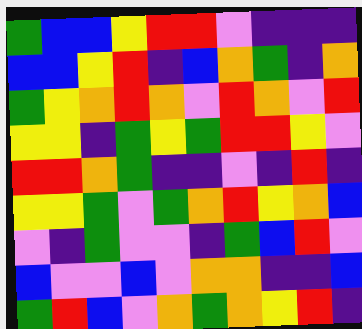[["green", "blue", "blue", "yellow", "red", "red", "violet", "indigo", "indigo", "indigo"], ["blue", "blue", "yellow", "red", "indigo", "blue", "orange", "green", "indigo", "orange"], ["green", "yellow", "orange", "red", "orange", "violet", "red", "orange", "violet", "red"], ["yellow", "yellow", "indigo", "green", "yellow", "green", "red", "red", "yellow", "violet"], ["red", "red", "orange", "green", "indigo", "indigo", "violet", "indigo", "red", "indigo"], ["yellow", "yellow", "green", "violet", "green", "orange", "red", "yellow", "orange", "blue"], ["violet", "indigo", "green", "violet", "violet", "indigo", "green", "blue", "red", "violet"], ["blue", "violet", "violet", "blue", "violet", "orange", "orange", "indigo", "indigo", "blue"], ["green", "red", "blue", "violet", "orange", "green", "orange", "yellow", "red", "indigo"]]